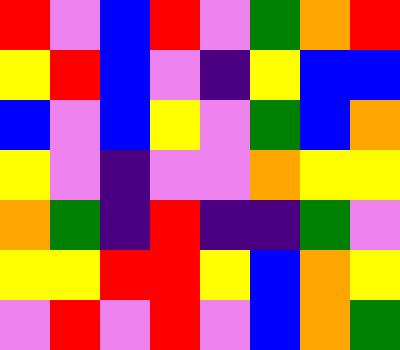[["red", "violet", "blue", "red", "violet", "green", "orange", "red"], ["yellow", "red", "blue", "violet", "indigo", "yellow", "blue", "blue"], ["blue", "violet", "blue", "yellow", "violet", "green", "blue", "orange"], ["yellow", "violet", "indigo", "violet", "violet", "orange", "yellow", "yellow"], ["orange", "green", "indigo", "red", "indigo", "indigo", "green", "violet"], ["yellow", "yellow", "red", "red", "yellow", "blue", "orange", "yellow"], ["violet", "red", "violet", "red", "violet", "blue", "orange", "green"]]